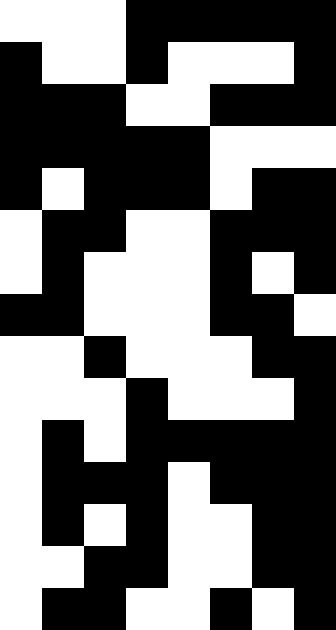[["white", "white", "white", "black", "black", "black", "black", "black"], ["black", "white", "white", "black", "white", "white", "white", "black"], ["black", "black", "black", "white", "white", "black", "black", "black"], ["black", "black", "black", "black", "black", "white", "white", "white"], ["black", "white", "black", "black", "black", "white", "black", "black"], ["white", "black", "black", "white", "white", "black", "black", "black"], ["white", "black", "white", "white", "white", "black", "white", "black"], ["black", "black", "white", "white", "white", "black", "black", "white"], ["white", "white", "black", "white", "white", "white", "black", "black"], ["white", "white", "white", "black", "white", "white", "white", "black"], ["white", "black", "white", "black", "black", "black", "black", "black"], ["white", "black", "black", "black", "white", "black", "black", "black"], ["white", "black", "white", "black", "white", "white", "black", "black"], ["white", "white", "black", "black", "white", "white", "black", "black"], ["white", "black", "black", "white", "white", "black", "white", "black"]]